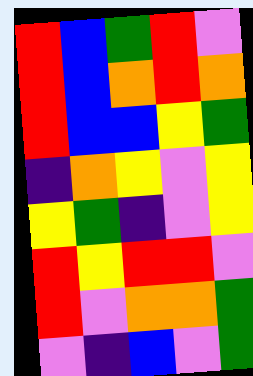[["red", "blue", "green", "red", "violet"], ["red", "blue", "orange", "red", "orange"], ["red", "blue", "blue", "yellow", "green"], ["indigo", "orange", "yellow", "violet", "yellow"], ["yellow", "green", "indigo", "violet", "yellow"], ["red", "yellow", "red", "red", "violet"], ["red", "violet", "orange", "orange", "green"], ["violet", "indigo", "blue", "violet", "green"]]